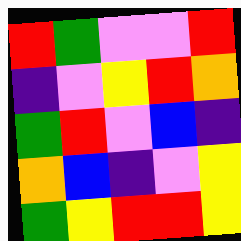[["red", "green", "violet", "violet", "red"], ["indigo", "violet", "yellow", "red", "orange"], ["green", "red", "violet", "blue", "indigo"], ["orange", "blue", "indigo", "violet", "yellow"], ["green", "yellow", "red", "red", "yellow"]]